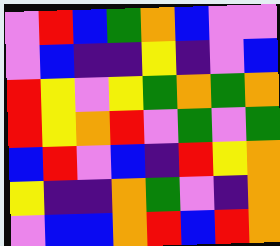[["violet", "red", "blue", "green", "orange", "blue", "violet", "violet"], ["violet", "blue", "indigo", "indigo", "yellow", "indigo", "violet", "blue"], ["red", "yellow", "violet", "yellow", "green", "orange", "green", "orange"], ["red", "yellow", "orange", "red", "violet", "green", "violet", "green"], ["blue", "red", "violet", "blue", "indigo", "red", "yellow", "orange"], ["yellow", "indigo", "indigo", "orange", "green", "violet", "indigo", "orange"], ["violet", "blue", "blue", "orange", "red", "blue", "red", "orange"]]